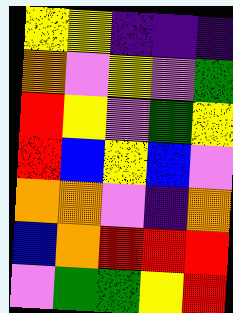[["yellow", "yellow", "indigo", "indigo", "indigo"], ["orange", "violet", "yellow", "violet", "green"], ["red", "yellow", "violet", "green", "yellow"], ["red", "blue", "yellow", "blue", "violet"], ["orange", "orange", "violet", "indigo", "orange"], ["blue", "orange", "red", "red", "red"], ["violet", "green", "green", "yellow", "red"]]